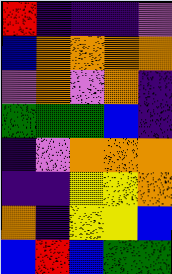[["red", "indigo", "indigo", "indigo", "violet"], ["blue", "orange", "orange", "orange", "orange"], ["violet", "orange", "violet", "orange", "indigo"], ["green", "green", "green", "blue", "indigo"], ["indigo", "violet", "orange", "orange", "orange"], ["indigo", "indigo", "yellow", "yellow", "orange"], ["orange", "indigo", "yellow", "yellow", "blue"], ["blue", "red", "blue", "green", "green"]]